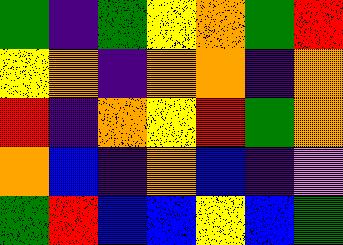[["green", "indigo", "green", "yellow", "orange", "green", "red"], ["yellow", "orange", "indigo", "orange", "orange", "indigo", "orange"], ["red", "indigo", "orange", "yellow", "red", "green", "orange"], ["orange", "blue", "indigo", "orange", "blue", "indigo", "violet"], ["green", "red", "blue", "blue", "yellow", "blue", "green"]]